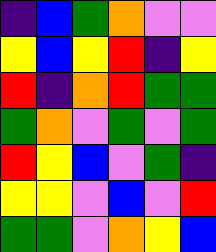[["indigo", "blue", "green", "orange", "violet", "violet"], ["yellow", "blue", "yellow", "red", "indigo", "yellow"], ["red", "indigo", "orange", "red", "green", "green"], ["green", "orange", "violet", "green", "violet", "green"], ["red", "yellow", "blue", "violet", "green", "indigo"], ["yellow", "yellow", "violet", "blue", "violet", "red"], ["green", "green", "violet", "orange", "yellow", "blue"]]